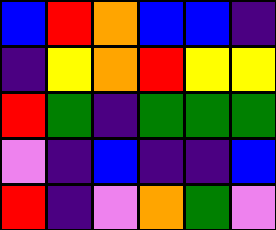[["blue", "red", "orange", "blue", "blue", "indigo"], ["indigo", "yellow", "orange", "red", "yellow", "yellow"], ["red", "green", "indigo", "green", "green", "green"], ["violet", "indigo", "blue", "indigo", "indigo", "blue"], ["red", "indigo", "violet", "orange", "green", "violet"]]